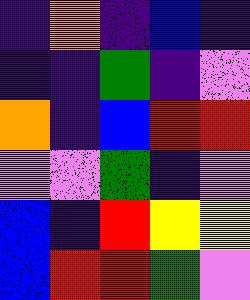[["indigo", "orange", "indigo", "blue", "indigo"], ["indigo", "indigo", "green", "indigo", "violet"], ["orange", "indigo", "blue", "red", "red"], ["violet", "violet", "green", "indigo", "violet"], ["blue", "indigo", "red", "yellow", "yellow"], ["blue", "red", "red", "green", "violet"]]